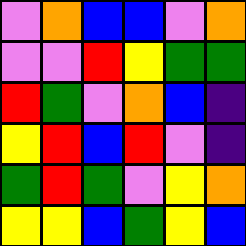[["violet", "orange", "blue", "blue", "violet", "orange"], ["violet", "violet", "red", "yellow", "green", "green"], ["red", "green", "violet", "orange", "blue", "indigo"], ["yellow", "red", "blue", "red", "violet", "indigo"], ["green", "red", "green", "violet", "yellow", "orange"], ["yellow", "yellow", "blue", "green", "yellow", "blue"]]